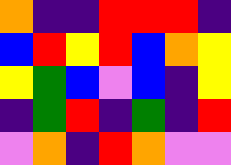[["orange", "indigo", "indigo", "red", "red", "red", "indigo"], ["blue", "red", "yellow", "red", "blue", "orange", "yellow"], ["yellow", "green", "blue", "violet", "blue", "indigo", "yellow"], ["indigo", "green", "red", "indigo", "green", "indigo", "red"], ["violet", "orange", "indigo", "red", "orange", "violet", "violet"]]